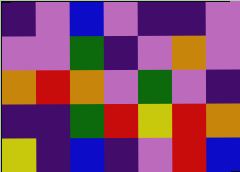[["indigo", "violet", "blue", "violet", "indigo", "indigo", "violet"], ["violet", "violet", "green", "indigo", "violet", "orange", "violet"], ["orange", "red", "orange", "violet", "green", "violet", "indigo"], ["indigo", "indigo", "green", "red", "yellow", "red", "orange"], ["yellow", "indigo", "blue", "indigo", "violet", "red", "blue"]]